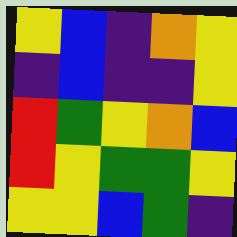[["yellow", "blue", "indigo", "orange", "yellow"], ["indigo", "blue", "indigo", "indigo", "yellow"], ["red", "green", "yellow", "orange", "blue"], ["red", "yellow", "green", "green", "yellow"], ["yellow", "yellow", "blue", "green", "indigo"]]